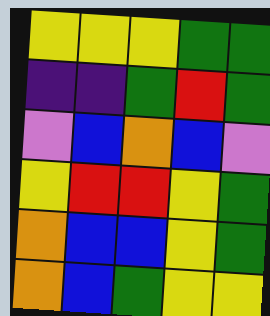[["yellow", "yellow", "yellow", "green", "green"], ["indigo", "indigo", "green", "red", "green"], ["violet", "blue", "orange", "blue", "violet"], ["yellow", "red", "red", "yellow", "green"], ["orange", "blue", "blue", "yellow", "green"], ["orange", "blue", "green", "yellow", "yellow"]]